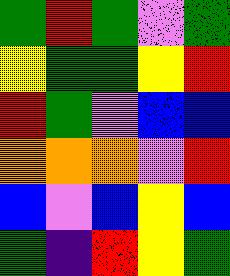[["green", "red", "green", "violet", "green"], ["yellow", "green", "green", "yellow", "red"], ["red", "green", "violet", "blue", "blue"], ["orange", "orange", "orange", "violet", "red"], ["blue", "violet", "blue", "yellow", "blue"], ["green", "indigo", "red", "yellow", "green"]]